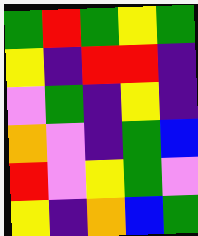[["green", "red", "green", "yellow", "green"], ["yellow", "indigo", "red", "red", "indigo"], ["violet", "green", "indigo", "yellow", "indigo"], ["orange", "violet", "indigo", "green", "blue"], ["red", "violet", "yellow", "green", "violet"], ["yellow", "indigo", "orange", "blue", "green"]]